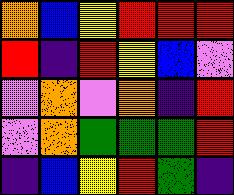[["orange", "blue", "yellow", "red", "red", "red"], ["red", "indigo", "red", "yellow", "blue", "violet"], ["violet", "orange", "violet", "orange", "indigo", "red"], ["violet", "orange", "green", "green", "green", "red"], ["indigo", "blue", "yellow", "red", "green", "indigo"]]